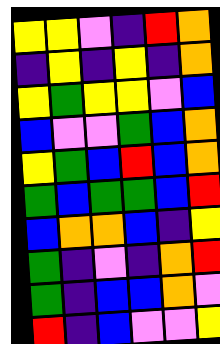[["yellow", "yellow", "violet", "indigo", "red", "orange"], ["indigo", "yellow", "indigo", "yellow", "indigo", "orange"], ["yellow", "green", "yellow", "yellow", "violet", "blue"], ["blue", "violet", "violet", "green", "blue", "orange"], ["yellow", "green", "blue", "red", "blue", "orange"], ["green", "blue", "green", "green", "blue", "red"], ["blue", "orange", "orange", "blue", "indigo", "yellow"], ["green", "indigo", "violet", "indigo", "orange", "red"], ["green", "indigo", "blue", "blue", "orange", "violet"], ["red", "indigo", "blue", "violet", "violet", "yellow"]]